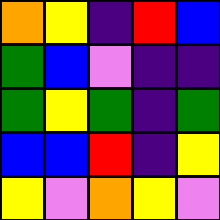[["orange", "yellow", "indigo", "red", "blue"], ["green", "blue", "violet", "indigo", "indigo"], ["green", "yellow", "green", "indigo", "green"], ["blue", "blue", "red", "indigo", "yellow"], ["yellow", "violet", "orange", "yellow", "violet"]]